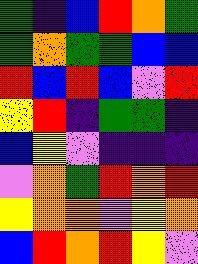[["green", "indigo", "blue", "red", "orange", "green"], ["green", "orange", "green", "green", "blue", "blue"], ["red", "blue", "red", "blue", "violet", "red"], ["yellow", "red", "indigo", "green", "green", "indigo"], ["blue", "yellow", "violet", "indigo", "indigo", "indigo"], ["violet", "orange", "green", "red", "orange", "red"], ["yellow", "orange", "orange", "violet", "yellow", "orange"], ["blue", "red", "orange", "red", "yellow", "violet"]]